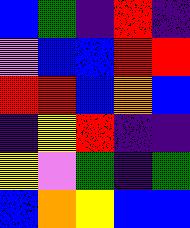[["blue", "green", "indigo", "red", "indigo"], ["violet", "blue", "blue", "red", "red"], ["red", "red", "blue", "orange", "blue"], ["indigo", "yellow", "red", "indigo", "indigo"], ["yellow", "violet", "green", "indigo", "green"], ["blue", "orange", "yellow", "blue", "blue"]]